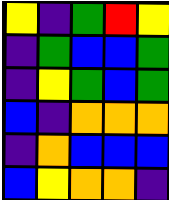[["yellow", "indigo", "green", "red", "yellow"], ["indigo", "green", "blue", "blue", "green"], ["indigo", "yellow", "green", "blue", "green"], ["blue", "indigo", "orange", "orange", "orange"], ["indigo", "orange", "blue", "blue", "blue"], ["blue", "yellow", "orange", "orange", "indigo"]]